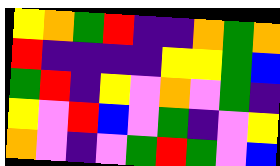[["yellow", "orange", "green", "red", "indigo", "indigo", "orange", "green", "orange"], ["red", "indigo", "indigo", "indigo", "indigo", "yellow", "yellow", "green", "blue"], ["green", "red", "indigo", "yellow", "violet", "orange", "violet", "green", "indigo"], ["yellow", "violet", "red", "blue", "violet", "green", "indigo", "violet", "yellow"], ["orange", "violet", "indigo", "violet", "green", "red", "green", "violet", "blue"]]